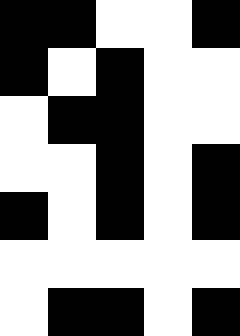[["black", "black", "white", "white", "black"], ["black", "white", "black", "white", "white"], ["white", "black", "black", "white", "white"], ["white", "white", "black", "white", "black"], ["black", "white", "black", "white", "black"], ["white", "white", "white", "white", "white"], ["white", "black", "black", "white", "black"]]